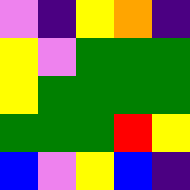[["violet", "indigo", "yellow", "orange", "indigo"], ["yellow", "violet", "green", "green", "green"], ["yellow", "green", "green", "green", "green"], ["green", "green", "green", "red", "yellow"], ["blue", "violet", "yellow", "blue", "indigo"]]